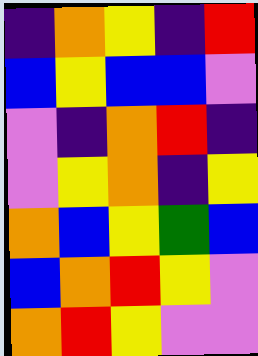[["indigo", "orange", "yellow", "indigo", "red"], ["blue", "yellow", "blue", "blue", "violet"], ["violet", "indigo", "orange", "red", "indigo"], ["violet", "yellow", "orange", "indigo", "yellow"], ["orange", "blue", "yellow", "green", "blue"], ["blue", "orange", "red", "yellow", "violet"], ["orange", "red", "yellow", "violet", "violet"]]